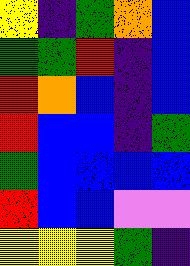[["yellow", "indigo", "green", "orange", "blue"], ["green", "green", "red", "indigo", "blue"], ["red", "orange", "blue", "indigo", "blue"], ["red", "blue", "blue", "indigo", "green"], ["green", "blue", "blue", "blue", "blue"], ["red", "blue", "blue", "violet", "violet"], ["yellow", "yellow", "yellow", "green", "indigo"]]